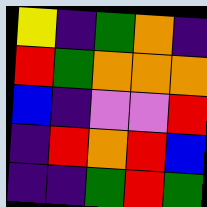[["yellow", "indigo", "green", "orange", "indigo"], ["red", "green", "orange", "orange", "orange"], ["blue", "indigo", "violet", "violet", "red"], ["indigo", "red", "orange", "red", "blue"], ["indigo", "indigo", "green", "red", "green"]]